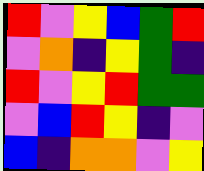[["red", "violet", "yellow", "blue", "green", "red"], ["violet", "orange", "indigo", "yellow", "green", "indigo"], ["red", "violet", "yellow", "red", "green", "green"], ["violet", "blue", "red", "yellow", "indigo", "violet"], ["blue", "indigo", "orange", "orange", "violet", "yellow"]]